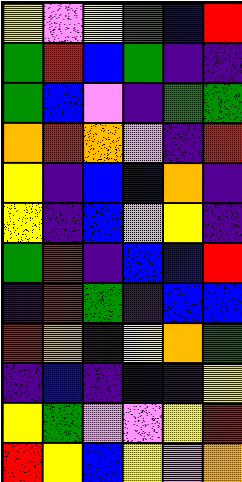[["yellow", "violet", "yellow", "green", "blue", "red"], ["green", "red", "blue", "green", "indigo", "indigo"], ["green", "blue", "violet", "indigo", "green", "green"], ["orange", "red", "orange", "violet", "indigo", "red"], ["yellow", "indigo", "blue", "blue", "orange", "indigo"], ["yellow", "indigo", "blue", "violet", "yellow", "indigo"], ["green", "red", "indigo", "blue", "blue", "red"], ["indigo", "red", "green", "indigo", "blue", "blue"], ["red", "orange", "indigo", "yellow", "orange", "green"], ["indigo", "blue", "indigo", "blue", "indigo", "yellow"], ["yellow", "green", "violet", "violet", "yellow", "red"], ["red", "yellow", "blue", "yellow", "violet", "orange"]]